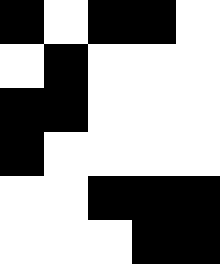[["black", "white", "black", "black", "white"], ["white", "black", "white", "white", "white"], ["black", "black", "white", "white", "white"], ["black", "white", "white", "white", "white"], ["white", "white", "black", "black", "black"], ["white", "white", "white", "black", "black"]]